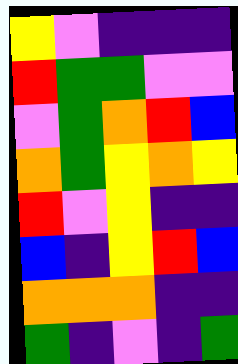[["yellow", "violet", "indigo", "indigo", "indigo"], ["red", "green", "green", "violet", "violet"], ["violet", "green", "orange", "red", "blue"], ["orange", "green", "yellow", "orange", "yellow"], ["red", "violet", "yellow", "indigo", "indigo"], ["blue", "indigo", "yellow", "red", "blue"], ["orange", "orange", "orange", "indigo", "indigo"], ["green", "indigo", "violet", "indigo", "green"]]